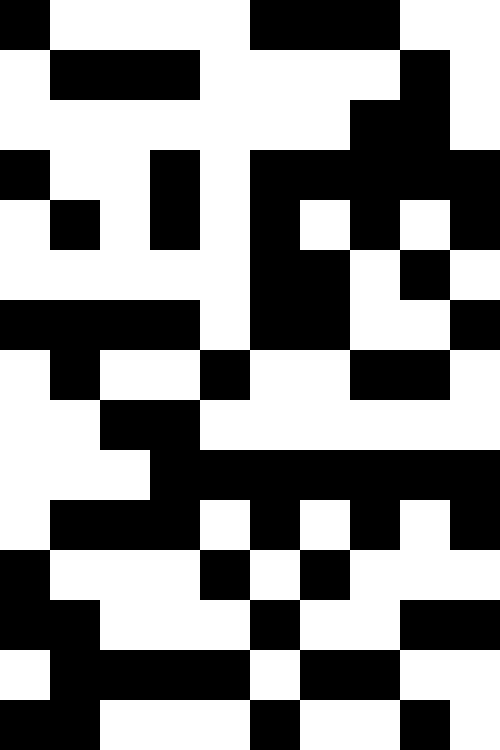[["black", "white", "white", "white", "white", "black", "black", "black", "white", "white"], ["white", "black", "black", "black", "white", "white", "white", "white", "black", "white"], ["white", "white", "white", "white", "white", "white", "white", "black", "black", "white"], ["black", "white", "white", "black", "white", "black", "black", "black", "black", "black"], ["white", "black", "white", "black", "white", "black", "white", "black", "white", "black"], ["white", "white", "white", "white", "white", "black", "black", "white", "black", "white"], ["black", "black", "black", "black", "white", "black", "black", "white", "white", "black"], ["white", "black", "white", "white", "black", "white", "white", "black", "black", "white"], ["white", "white", "black", "black", "white", "white", "white", "white", "white", "white"], ["white", "white", "white", "black", "black", "black", "black", "black", "black", "black"], ["white", "black", "black", "black", "white", "black", "white", "black", "white", "black"], ["black", "white", "white", "white", "black", "white", "black", "white", "white", "white"], ["black", "black", "white", "white", "white", "black", "white", "white", "black", "black"], ["white", "black", "black", "black", "black", "white", "black", "black", "white", "white"], ["black", "black", "white", "white", "white", "black", "white", "white", "black", "white"]]